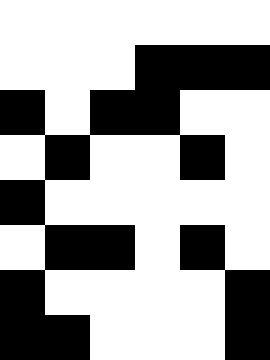[["white", "white", "white", "white", "white", "white"], ["white", "white", "white", "black", "black", "black"], ["black", "white", "black", "black", "white", "white"], ["white", "black", "white", "white", "black", "white"], ["black", "white", "white", "white", "white", "white"], ["white", "black", "black", "white", "black", "white"], ["black", "white", "white", "white", "white", "black"], ["black", "black", "white", "white", "white", "black"]]